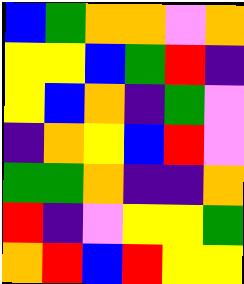[["blue", "green", "orange", "orange", "violet", "orange"], ["yellow", "yellow", "blue", "green", "red", "indigo"], ["yellow", "blue", "orange", "indigo", "green", "violet"], ["indigo", "orange", "yellow", "blue", "red", "violet"], ["green", "green", "orange", "indigo", "indigo", "orange"], ["red", "indigo", "violet", "yellow", "yellow", "green"], ["orange", "red", "blue", "red", "yellow", "yellow"]]